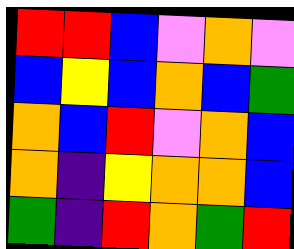[["red", "red", "blue", "violet", "orange", "violet"], ["blue", "yellow", "blue", "orange", "blue", "green"], ["orange", "blue", "red", "violet", "orange", "blue"], ["orange", "indigo", "yellow", "orange", "orange", "blue"], ["green", "indigo", "red", "orange", "green", "red"]]